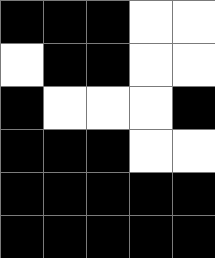[["black", "black", "black", "white", "white"], ["white", "black", "black", "white", "white"], ["black", "white", "white", "white", "black"], ["black", "black", "black", "white", "white"], ["black", "black", "black", "black", "black"], ["black", "black", "black", "black", "black"]]